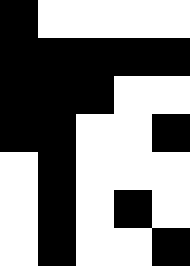[["black", "white", "white", "white", "white"], ["black", "black", "black", "black", "black"], ["black", "black", "black", "white", "white"], ["black", "black", "white", "white", "black"], ["white", "black", "white", "white", "white"], ["white", "black", "white", "black", "white"], ["white", "black", "white", "white", "black"]]